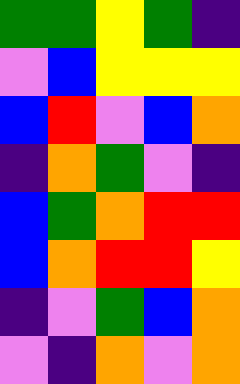[["green", "green", "yellow", "green", "indigo"], ["violet", "blue", "yellow", "yellow", "yellow"], ["blue", "red", "violet", "blue", "orange"], ["indigo", "orange", "green", "violet", "indigo"], ["blue", "green", "orange", "red", "red"], ["blue", "orange", "red", "red", "yellow"], ["indigo", "violet", "green", "blue", "orange"], ["violet", "indigo", "orange", "violet", "orange"]]